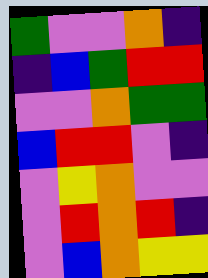[["green", "violet", "violet", "orange", "indigo"], ["indigo", "blue", "green", "red", "red"], ["violet", "violet", "orange", "green", "green"], ["blue", "red", "red", "violet", "indigo"], ["violet", "yellow", "orange", "violet", "violet"], ["violet", "red", "orange", "red", "indigo"], ["violet", "blue", "orange", "yellow", "yellow"]]